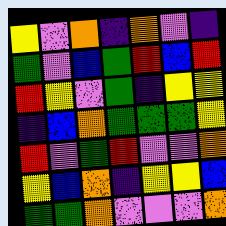[["yellow", "violet", "orange", "indigo", "orange", "violet", "indigo"], ["green", "violet", "blue", "green", "red", "blue", "red"], ["red", "yellow", "violet", "green", "indigo", "yellow", "yellow"], ["indigo", "blue", "orange", "green", "green", "green", "yellow"], ["red", "violet", "green", "red", "violet", "violet", "orange"], ["yellow", "blue", "orange", "indigo", "yellow", "yellow", "blue"], ["green", "green", "orange", "violet", "violet", "violet", "orange"]]